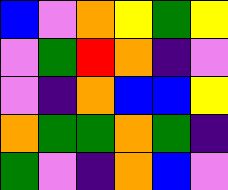[["blue", "violet", "orange", "yellow", "green", "yellow"], ["violet", "green", "red", "orange", "indigo", "violet"], ["violet", "indigo", "orange", "blue", "blue", "yellow"], ["orange", "green", "green", "orange", "green", "indigo"], ["green", "violet", "indigo", "orange", "blue", "violet"]]